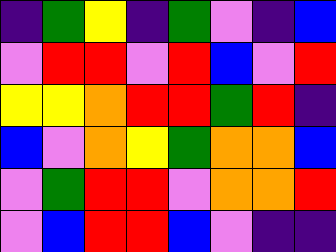[["indigo", "green", "yellow", "indigo", "green", "violet", "indigo", "blue"], ["violet", "red", "red", "violet", "red", "blue", "violet", "red"], ["yellow", "yellow", "orange", "red", "red", "green", "red", "indigo"], ["blue", "violet", "orange", "yellow", "green", "orange", "orange", "blue"], ["violet", "green", "red", "red", "violet", "orange", "orange", "red"], ["violet", "blue", "red", "red", "blue", "violet", "indigo", "indigo"]]